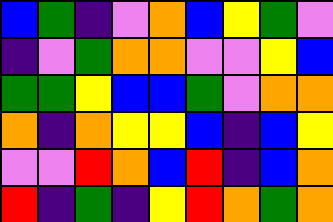[["blue", "green", "indigo", "violet", "orange", "blue", "yellow", "green", "violet"], ["indigo", "violet", "green", "orange", "orange", "violet", "violet", "yellow", "blue"], ["green", "green", "yellow", "blue", "blue", "green", "violet", "orange", "orange"], ["orange", "indigo", "orange", "yellow", "yellow", "blue", "indigo", "blue", "yellow"], ["violet", "violet", "red", "orange", "blue", "red", "indigo", "blue", "orange"], ["red", "indigo", "green", "indigo", "yellow", "red", "orange", "green", "orange"]]